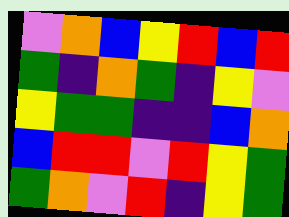[["violet", "orange", "blue", "yellow", "red", "blue", "red"], ["green", "indigo", "orange", "green", "indigo", "yellow", "violet"], ["yellow", "green", "green", "indigo", "indigo", "blue", "orange"], ["blue", "red", "red", "violet", "red", "yellow", "green"], ["green", "orange", "violet", "red", "indigo", "yellow", "green"]]